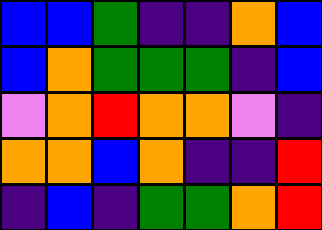[["blue", "blue", "green", "indigo", "indigo", "orange", "blue"], ["blue", "orange", "green", "green", "green", "indigo", "blue"], ["violet", "orange", "red", "orange", "orange", "violet", "indigo"], ["orange", "orange", "blue", "orange", "indigo", "indigo", "red"], ["indigo", "blue", "indigo", "green", "green", "orange", "red"]]